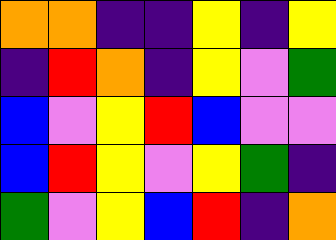[["orange", "orange", "indigo", "indigo", "yellow", "indigo", "yellow"], ["indigo", "red", "orange", "indigo", "yellow", "violet", "green"], ["blue", "violet", "yellow", "red", "blue", "violet", "violet"], ["blue", "red", "yellow", "violet", "yellow", "green", "indigo"], ["green", "violet", "yellow", "blue", "red", "indigo", "orange"]]